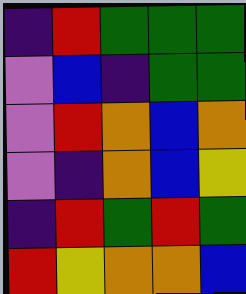[["indigo", "red", "green", "green", "green"], ["violet", "blue", "indigo", "green", "green"], ["violet", "red", "orange", "blue", "orange"], ["violet", "indigo", "orange", "blue", "yellow"], ["indigo", "red", "green", "red", "green"], ["red", "yellow", "orange", "orange", "blue"]]